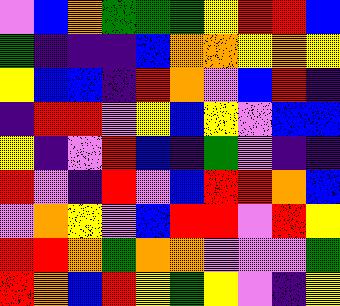[["violet", "blue", "orange", "green", "green", "green", "yellow", "red", "red", "blue"], ["green", "indigo", "indigo", "indigo", "blue", "orange", "orange", "yellow", "orange", "yellow"], ["yellow", "blue", "blue", "indigo", "red", "orange", "violet", "blue", "red", "indigo"], ["indigo", "red", "red", "violet", "yellow", "blue", "yellow", "violet", "blue", "blue"], ["yellow", "indigo", "violet", "red", "blue", "indigo", "green", "violet", "indigo", "indigo"], ["red", "violet", "indigo", "red", "violet", "blue", "red", "red", "orange", "blue"], ["violet", "orange", "yellow", "violet", "blue", "red", "red", "violet", "red", "yellow"], ["red", "red", "orange", "green", "orange", "orange", "violet", "violet", "violet", "green"], ["red", "orange", "blue", "red", "yellow", "green", "yellow", "violet", "indigo", "yellow"]]